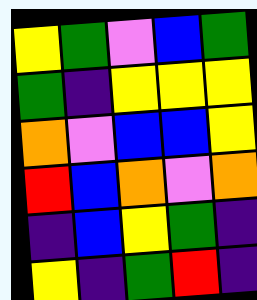[["yellow", "green", "violet", "blue", "green"], ["green", "indigo", "yellow", "yellow", "yellow"], ["orange", "violet", "blue", "blue", "yellow"], ["red", "blue", "orange", "violet", "orange"], ["indigo", "blue", "yellow", "green", "indigo"], ["yellow", "indigo", "green", "red", "indigo"]]